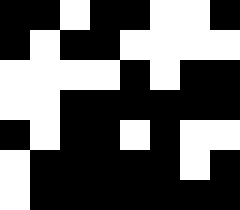[["black", "black", "white", "black", "black", "white", "white", "black"], ["black", "white", "black", "black", "white", "white", "white", "white"], ["white", "white", "white", "white", "black", "white", "black", "black"], ["white", "white", "black", "black", "black", "black", "black", "black"], ["black", "white", "black", "black", "white", "black", "white", "white"], ["white", "black", "black", "black", "black", "black", "white", "black"], ["white", "black", "black", "black", "black", "black", "black", "black"]]